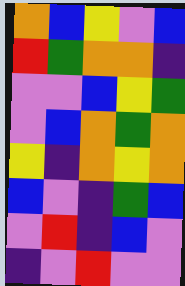[["orange", "blue", "yellow", "violet", "blue"], ["red", "green", "orange", "orange", "indigo"], ["violet", "violet", "blue", "yellow", "green"], ["violet", "blue", "orange", "green", "orange"], ["yellow", "indigo", "orange", "yellow", "orange"], ["blue", "violet", "indigo", "green", "blue"], ["violet", "red", "indigo", "blue", "violet"], ["indigo", "violet", "red", "violet", "violet"]]